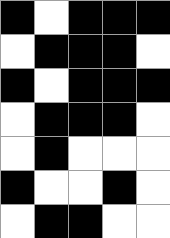[["black", "white", "black", "black", "black"], ["white", "black", "black", "black", "white"], ["black", "white", "black", "black", "black"], ["white", "black", "black", "black", "white"], ["white", "black", "white", "white", "white"], ["black", "white", "white", "black", "white"], ["white", "black", "black", "white", "white"]]